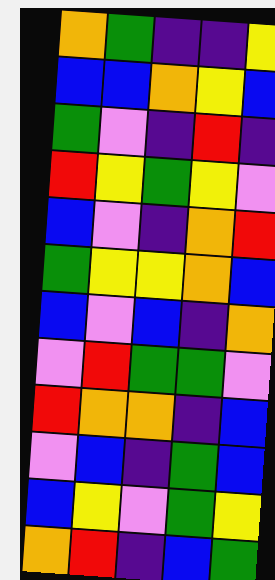[["orange", "green", "indigo", "indigo", "yellow"], ["blue", "blue", "orange", "yellow", "blue"], ["green", "violet", "indigo", "red", "indigo"], ["red", "yellow", "green", "yellow", "violet"], ["blue", "violet", "indigo", "orange", "red"], ["green", "yellow", "yellow", "orange", "blue"], ["blue", "violet", "blue", "indigo", "orange"], ["violet", "red", "green", "green", "violet"], ["red", "orange", "orange", "indigo", "blue"], ["violet", "blue", "indigo", "green", "blue"], ["blue", "yellow", "violet", "green", "yellow"], ["orange", "red", "indigo", "blue", "green"]]